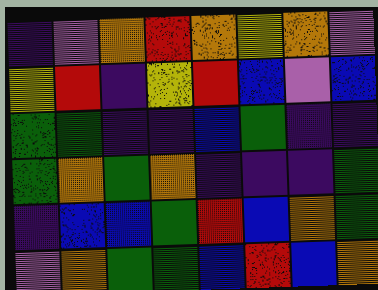[["indigo", "violet", "orange", "red", "orange", "yellow", "orange", "violet"], ["yellow", "red", "indigo", "yellow", "red", "blue", "violet", "blue"], ["green", "green", "indigo", "indigo", "blue", "green", "indigo", "indigo"], ["green", "orange", "green", "orange", "indigo", "indigo", "indigo", "green"], ["indigo", "blue", "blue", "green", "red", "blue", "orange", "green"], ["violet", "orange", "green", "green", "blue", "red", "blue", "orange"]]